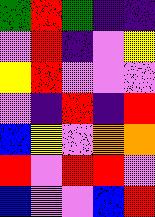[["green", "red", "green", "indigo", "indigo"], ["violet", "red", "indigo", "violet", "yellow"], ["yellow", "red", "violet", "violet", "violet"], ["violet", "indigo", "red", "indigo", "red"], ["blue", "yellow", "violet", "orange", "orange"], ["red", "violet", "red", "red", "violet"], ["blue", "violet", "violet", "blue", "red"]]